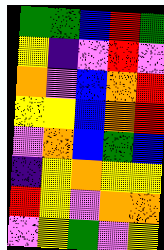[["green", "green", "blue", "red", "green"], ["yellow", "indigo", "violet", "red", "violet"], ["orange", "violet", "blue", "orange", "red"], ["yellow", "yellow", "blue", "orange", "red"], ["violet", "orange", "blue", "green", "blue"], ["indigo", "yellow", "orange", "yellow", "yellow"], ["red", "yellow", "violet", "orange", "orange"], ["violet", "yellow", "green", "violet", "yellow"]]